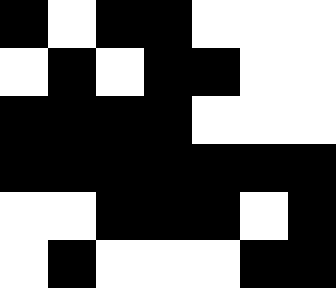[["black", "white", "black", "black", "white", "white", "white"], ["white", "black", "white", "black", "black", "white", "white"], ["black", "black", "black", "black", "white", "white", "white"], ["black", "black", "black", "black", "black", "black", "black"], ["white", "white", "black", "black", "black", "white", "black"], ["white", "black", "white", "white", "white", "black", "black"]]